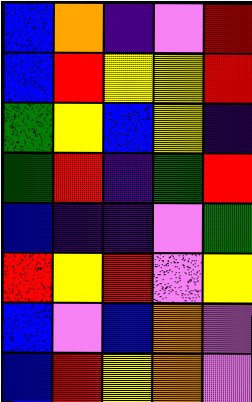[["blue", "orange", "indigo", "violet", "red"], ["blue", "red", "yellow", "yellow", "red"], ["green", "yellow", "blue", "yellow", "indigo"], ["green", "red", "indigo", "green", "red"], ["blue", "indigo", "indigo", "violet", "green"], ["red", "yellow", "red", "violet", "yellow"], ["blue", "violet", "blue", "orange", "violet"], ["blue", "red", "yellow", "orange", "violet"]]